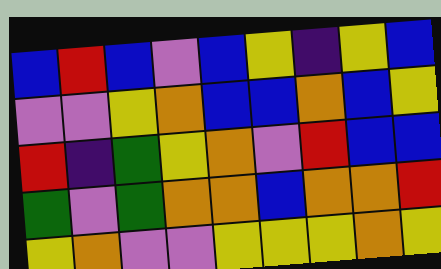[["blue", "red", "blue", "violet", "blue", "yellow", "indigo", "yellow", "blue"], ["violet", "violet", "yellow", "orange", "blue", "blue", "orange", "blue", "yellow"], ["red", "indigo", "green", "yellow", "orange", "violet", "red", "blue", "blue"], ["green", "violet", "green", "orange", "orange", "blue", "orange", "orange", "red"], ["yellow", "orange", "violet", "violet", "yellow", "yellow", "yellow", "orange", "yellow"]]